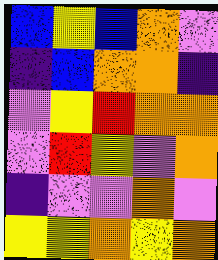[["blue", "yellow", "blue", "orange", "violet"], ["indigo", "blue", "orange", "orange", "indigo"], ["violet", "yellow", "red", "orange", "orange"], ["violet", "red", "yellow", "violet", "orange"], ["indigo", "violet", "violet", "orange", "violet"], ["yellow", "yellow", "orange", "yellow", "orange"]]